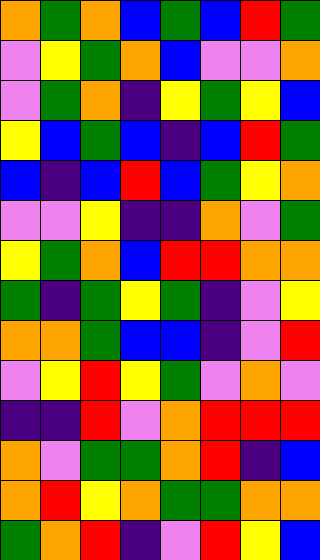[["orange", "green", "orange", "blue", "green", "blue", "red", "green"], ["violet", "yellow", "green", "orange", "blue", "violet", "violet", "orange"], ["violet", "green", "orange", "indigo", "yellow", "green", "yellow", "blue"], ["yellow", "blue", "green", "blue", "indigo", "blue", "red", "green"], ["blue", "indigo", "blue", "red", "blue", "green", "yellow", "orange"], ["violet", "violet", "yellow", "indigo", "indigo", "orange", "violet", "green"], ["yellow", "green", "orange", "blue", "red", "red", "orange", "orange"], ["green", "indigo", "green", "yellow", "green", "indigo", "violet", "yellow"], ["orange", "orange", "green", "blue", "blue", "indigo", "violet", "red"], ["violet", "yellow", "red", "yellow", "green", "violet", "orange", "violet"], ["indigo", "indigo", "red", "violet", "orange", "red", "red", "red"], ["orange", "violet", "green", "green", "orange", "red", "indigo", "blue"], ["orange", "red", "yellow", "orange", "green", "green", "orange", "orange"], ["green", "orange", "red", "indigo", "violet", "red", "yellow", "blue"]]